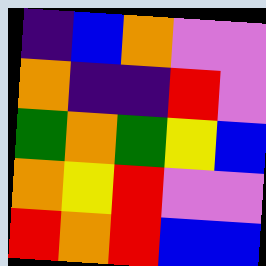[["indigo", "blue", "orange", "violet", "violet"], ["orange", "indigo", "indigo", "red", "violet"], ["green", "orange", "green", "yellow", "blue"], ["orange", "yellow", "red", "violet", "violet"], ["red", "orange", "red", "blue", "blue"]]